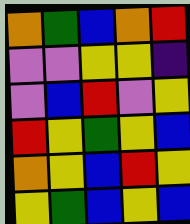[["orange", "green", "blue", "orange", "red"], ["violet", "violet", "yellow", "yellow", "indigo"], ["violet", "blue", "red", "violet", "yellow"], ["red", "yellow", "green", "yellow", "blue"], ["orange", "yellow", "blue", "red", "yellow"], ["yellow", "green", "blue", "yellow", "blue"]]